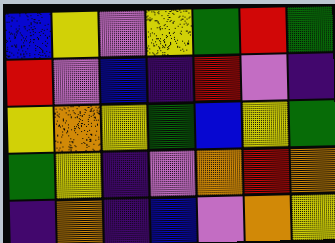[["blue", "yellow", "violet", "yellow", "green", "red", "green"], ["red", "violet", "blue", "indigo", "red", "violet", "indigo"], ["yellow", "orange", "yellow", "green", "blue", "yellow", "green"], ["green", "yellow", "indigo", "violet", "orange", "red", "orange"], ["indigo", "orange", "indigo", "blue", "violet", "orange", "yellow"]]